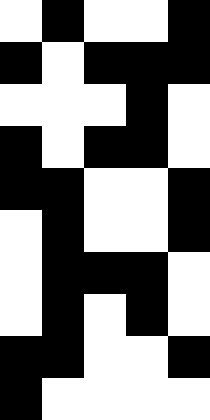[["white", "black", "white", "white", "black"], ["black", "white", "black", "black", "black"], ["white", "white", "white", "black", "white"], ["black", "white", "black", "black", "white"], ["black", "black", "white", "white", "black"], ["white", "black", "white", "white", "black"], ["white", "black", "black", "black", "white"], ["white", "black", "white", "black", "white"], ["black", "black", "white", "white", "black"], ["black", "white", "white", "white", "white"]]